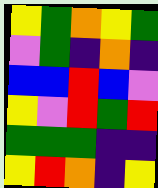[["yellow", "green", "orange", "yellow", "green"], ["violet", "green", "indigo", "orange", "indigo"], ["blue", "blue", "red", "blue", "violet"], ["yellow", "violet", "red", "green", "red"], ["green", "green", "green", "indigo", "indigo"], ["yellow", "red", "orange", "indigo", "yellow"]]